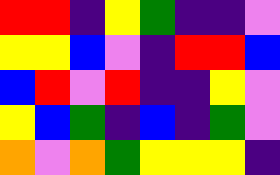[["red", "red", "indigo", "yellow", "green", "indigo", "indigo", "violet"], ["yellow", "yellow", "blue", "violet", "indigo", "red", "red", "blue"], ["blue", "red", "violet", "red", "indigo", "indigo", "yellow", "violet"], ["yellow", "blue", "green", "indigo", "blue", "indigo", "green", "violet"], ["orange", "violet", "orange", "green", "yellow", "yellow", "yellow", "indigo"]]